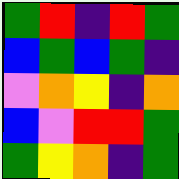[["green", "red", "indigo", "red", "green"], ["blue", "green", "blue", "green", "indigo"], ["violet", "orange", "yellow", "indigo", "orange"], ["blue", "violet", "red", "red", "green"], ["green", "yellow", "orange", "indigo", "green"]]